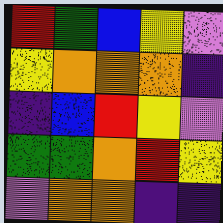[["red", "green", "blue", "yellow", "violet"], ["yellow", "orange", "orange", "orange", "indigo"], ["indigo", "blue", "red", "yellow", "violet"], ["green", "green", "orange", "red", "yellow"], ["violet", "orange", "orange", "indigo", "indigo"]]